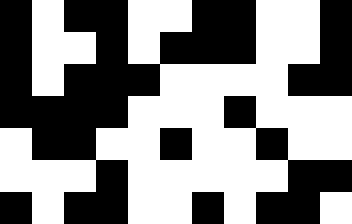[["black", "white", "black", "black", "white", "white", "black", "black", "white", "white", "black"], ["black", "white", "white", "black", "white", "black", "black", "black", "white", "white", "black"], ["black", "white", "black", "black", "black", "white", "white", "white", "white", "black", "black"], ["black", "black", "black", "black", "white", "white", "white", "black", "white", "white", "white"], ["white", "black", "black", "white", "white", "black", "white", "white", "black", "white", "white"], ["white", "white", "white", "black", "white", "white", "white", "white", "white", "black", "black"], ["black", "white", "black", "black", "white", "white", "black", "white", "black", "black", "white"]]